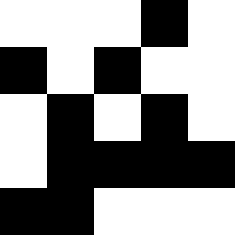[["white", "white", "white", "black", "white"], ["black", "white", "black", "white", "white"], ["white", "black", "white", "black", "white"], ["white", "black", "black", "black", "black"], ["black", "black", "white", "white", "white"]]